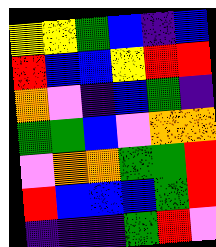[["yellow", "yellow", "green", "blue", "indigo", "blue"], ["red", "blue", "blue", "yellow", "red", "red"], ["orange", "violet", "indigo", "blue", "green", "indigo"], ["green", "green", "blue", "violet", "orange", "orange"], ["violet", "orange", "orange", "green", "green", "red"], ["red", "blue", "blue", "blue", "green", "red"], ["indigo", "indigo", "indigo", "green", "red", "violet"]]